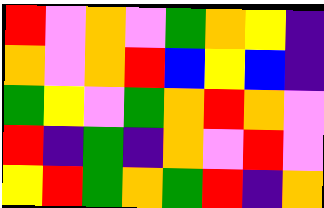[["red", "violet", "orange", "violet", "green", "orange", "yellow", "indigo"], ["orange", "violet", "orange", "red", "blue", "yellow", "blue", "indigo"], ["green", "yellow", "violet", "green", "orange", "red", "orange", "violet"], ["red", "indigo", "green", "indigo", "orange", "violet", "red", "violet"], ["yellow", "red", "green", "orange", "green", "red", "indigo", "orange"]]